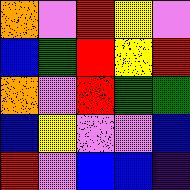[["orange", "violet", "red", "yellow", "violet"], ["blue", "green", "red", "yellow", "red"], ["orange", "violet", "red", "green", "green"], ["blue", "yellow", "violet", "violet", "blue"], ["red", "violet", "blue", "blue", "indigo"]]